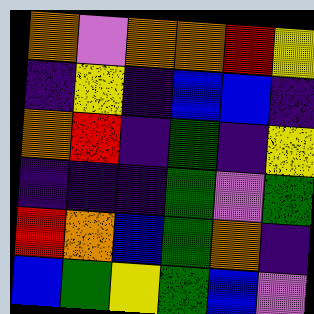[["orange", "violet", "orange", "orange", "red", "yellow"], ["indigo", "yellow", "indigo", "blue", "blue", "indigo"], ["orange", "red", "indigo", "green", "indigo", "yellow"], ["indigo", "indigo", "indigo", "green", "violet", "green"], ["red", "orange", "blue", "green", "orange", "indigo"], ["blue", "green", "yellow", "green", "blue", "violet"]]